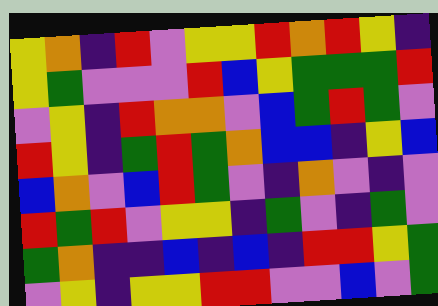[["yellow", "orange", "indigo", "red", "violet", "yellow", "yellow", "red", "orange", "red", "yellow", "indigo"], ["yellow", "green", "violet", "violet", "violet", "red", "blue", "yellow", "green", "green", "green", "red"], ["violet", "yellow", "indigo", "red", "orange", "orange", "violet", "blue", "green", "red", "green", "violet"], ["red", "yellow", "indigo", "green", "red", "green", "orange", "blue", "blue", "indigo", "yellow", "blue"], ["blue", "orange", "violet", "blue", "red", "green", "violet", "indigo", "orange", "violet", "indigo", "violet"], ["red", "green", "red", "violet", "yellow", "yellow", "indigo", "green", "violet", "indigo", "green", "violet"], ["green", "orange", "indigo", "indigo", "blue", "indigo", "blue", "indigo", "red", "red", "yellow", "green"], ["violet", "yellow", "indigo", "yellow", "yellow", "red", "red", "violet", "violet", "blue", "violet", "green"]]